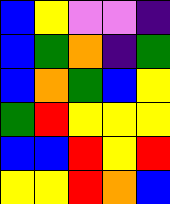[["blue", "yellow", "violet", "violet", "indigo"], ["blue", "green", "orange", "indigo", "green"], ["blue", "orange", "green", "blue", "yellow"], ["green", "red", "yellow", "yellow", "yellow"], ["blue", "blue", "red", "yellow", "red"], ["yellow", "yellow", "red", "orange", "blue"]]